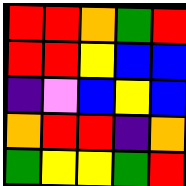[["red", "red", "orange", "green", "red"], ["red", "red", "yellow", "blue", "blue"], ["indigo", "violet", "blue", "yellow", "blue"], ["orange", "red", "red", "indigo", "orange"], ["green", "yellow", "yellow", "green", "red"]]